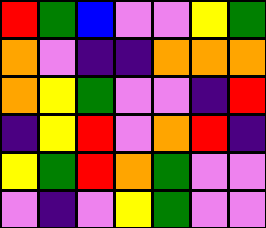[["red", "green", "blue", "violet", "violet", "yellow", "green"], ["orange", "violet", "indigo", "indigo", "orange", "orange", "orange"], ["orange", "yellow", "green", "violet", "violet", "indigo", "red"], ["indigo", "yellow", "red", "violet", "orange", "red", "indigo"], ["yellow", "green", "red", "orange", "green", "violet", "violet"], ["violet", "indigo", "violet", "yellow", "green", "violet", "violet"]]